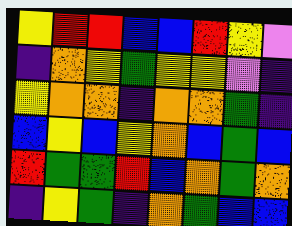[["yellow", "red", "red", "blue", "blue", "red", "yellow", "violet"], ["indigo", "orange", "yellow", "green", "yellow", "yellow", "violet", "indigo"], ["yellow", "orange", "orange", "indigo", "orange", "orange", "green", "indigo"], ["blue", "yellow", "blue", "yellow", "orange", "blue", "green", "blue"], ["red", "green", "green", "red", "blue", "orange", "green", "orange"], ["indigo", "yellow", "green", "indigo", "orange", "green", "blue", "blue"]]